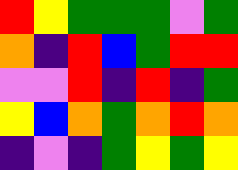[["red", "yellow", "green", "green", "green", "violet", "green"], ["orange", "indigo", "red", "blue", "green", "red", "red"], ["violet", "violet", "red", "indigo", "red", "indigo", "green"], ["yellow", "blue", "orange", "green", "orange", "red", "orange"], ["indigo", "violet", "indigo", "green", "yellow", "green", "yellow"]]